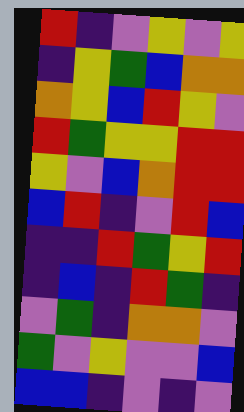[["red", "indigo", "violet", "yellow", "violet", "yellow"], ["indigo", "yellow", "green", "blue", "orange", "orange"], ["orange", "yellow", "blue", "red", "yellow", "violet"], ["red", "green", "yellow", "yellow", "red", "red"], ["yellow", "violet", "blue", "orange", "red", "red"], ["blue", "red", "indigo", "violet", "red", "blue"], ["indigo", "indigo", "red", "green", "yellow", "red"], ["indigo", "blue", "indigo", "red", "green", "indigo"], ["violet", "green", "indigo", "orange", "orange", "violet"], ["green", "violet", "yellow", "violet", "violet", "blue"], ["blue", "blue", "indigo", "violet", "indigo", "violet"]]